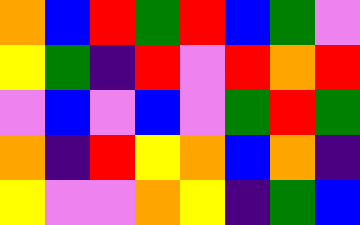[["orange", "blue", "red", "green", "red", "blue", "green", "violet"], ["yellow", "green", "indigo", "red", "violet", "red", "orange", "red"], ["violet", "blue", "violet", "blue", "violet", "green", "red", "green"], ["orange", "indigo", "red", "yellow", "orange", "blue", "orange", "indigo"], ["yellow", "violet", "violet", "orange", "yellow", "indigo", "green", "blue"]]